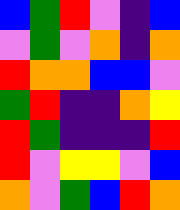[["blue", "green", "red", "violet", "indigo", "blue"], ["violet", "green", "violet", "orange", "indigo", "orange"], ["red", "orange", "orange", "blue", "blue", "violet"], ["green", "red", "indigo", "indigo", "orange", "yellow"], ["red", "green", "indigo", "indigo", "indigo", "red"], ["red", "violet", "yellow", "yellow", "violet", "blue"], ["orange", "violet", "green", "blue", "red", "orange"]]